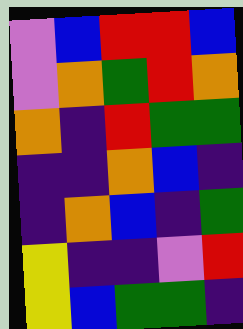[["violet", "blue", "red", "red", "blue"], ["violet", "orange", "green", "red", "orange"], ["orange", "indigo", "red", "green", "green"], ["indigo", "indigo", "orange", "blue", "indigo"], ["indigo", "orange", "blue", "indigo", "green"], ["yellow", "indigo", "indigo", "violet", "red"], ["yellow", "blue", "green", "green", "indigo"]]